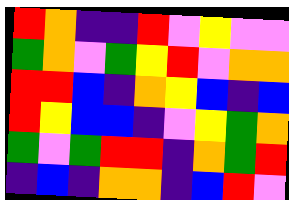[["red", "orange", "indigo", "indigo", "red", "violet", "yellow", "violet", "violet"], ["green", "orange", "violet", "green", "yellow", "red", "violet", "orange", "orange"], ["red", "red", "blue", "indigo", "orange", "yellow", "blue", "indigo", "blue"], ["red", "yellow", "blue", "blue", "indigo", "violet", "yellow", "green", "orange"], ["green", "violet", "green", "red", "red", "indigo", "orange", "green", "red"], ["indigo", "blue", "indigo", "orange", "orange", "indigo", "blue", "red", "violet"]]